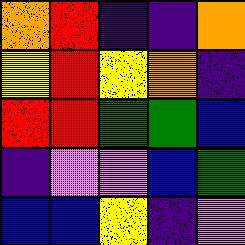[["orange", "red", "indigo", "indigo", "orange"], ["yellow", "red", "yellow", "orange", "indigo"], ["red", "red", "green", "green", "blue"], ["indigo", "violet", "violet", "blue", "green"], ["blue", "blue", "yellow", "indigo", "violet"]]